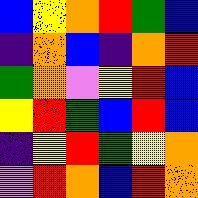[["blue", "yellow", "orange", "red", "green", "blue"], ["indigo", "orange", "blue", "indigo", "orange", "red"], ["green", "orange", "violet", "yellow", "red", "blue"], ["yellow", "red", "green", "blue", "red", "blue"], ["indigo", "yellow", "red", "green", "yellow", "orange"], ["violet", "red", "orange", "blue", "red", "orange"]]